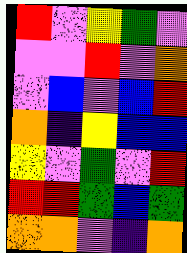[["red", "violet", "yellow", "green", "violet"], ["violet", "violet", "red", "violet", "orange"], ["violet", "blue", "violet", "blue", "red"], ["orange", "indigo", "yellow", "blue", "blue"], ["yellow", "violet", "green", "violet", "red"], ["red", "red", "green", "blue", "green"], ["orange", "orange", "violet", "indigo", "orange"]]